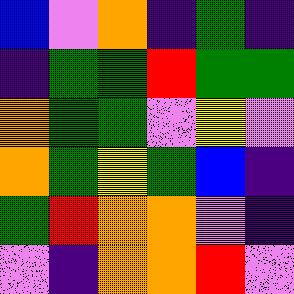[["blue", "violet", "orange", "indigo", "green", "indigo"], ["indigo", "green", "green", "red", "green", "green"], ["orange", "green", "green", "violet", "yellow", "violet"], ["orange", "green", "yellow", "green", "blue", "indigo"], ["green", "red", "orange", "orange", "violet", "indigo"], ["violet", "indigo", "orange", "orange", "red", "violet"]]